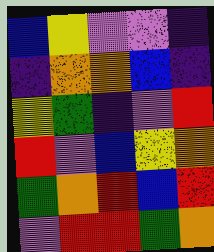[["blue", "yellow", "violet", "violet", "indigo"], ["indigo", "orange", "orange", "blue", "indigo"], ["yellow", "green", "indigo", "violet", "red"], ["red", "violet", "blue", "yellow", "orange"], ["green", "orange", "red", "blue", "red"], ["violet", "red", "red", "green", "orange"]]